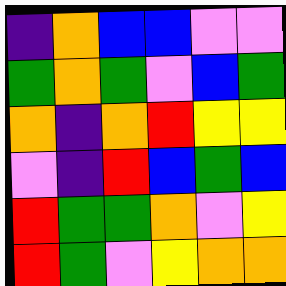[["indigo", "orange", "blue", "blue", "violet", "violet"], ["green", "orange", "green", "violet", "blue", "green"], ["orange", "indigo", "orange", "red", "yellow", "yellow"], ["violet", "indigo", "red", "blue", "green", "blue"], ["red", "green", "green", "orange", "violet", "yellow"], ["red", "green", "violet", "yellow", "orange", "orange"]]